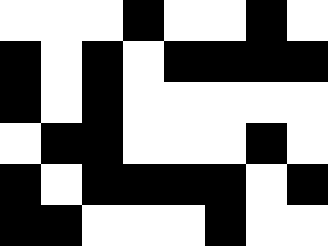[["white", "white", "white", "black", "white", "white", "black", "white"], ["black", "white", "black", "white", "black", "black", "black", "black"], ["black", "white", "black", "white", "white", "white", "white", "white"], ["white", "black", "black", "white", "white", "white", "black", "white"], ["black", "white", "black", "black", "black", "black", "white", "black"], ["black", "black", "white", "white", "white", "black", "white", "white"]]